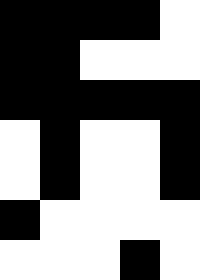[["black", "black", "black", "black", "white"], ["black", "black", "white", "white", "white"], ["black", "black", "black", "black", "black"], ["white", "black", "white", "white", "black"], ["white", "black", "white", "white", "black"], ["black", "white", "white", "white", "white"], ["white", "white", "white", "black", "white"]]